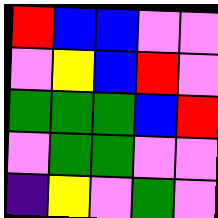[["red", "blue", "blue", "violet", "violet"], ["violet", "yellow", "blue", "red", "violet"], ["green", "green", "green", "blue", "red"], ["violet", "green", "green", "violet", "violet"], ["indigo", "yellow", "violet", "green", "violet"]]